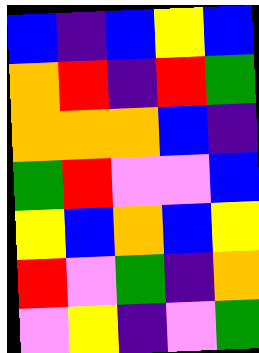[["blue", "indigo", "blue", "yellow", "blue"], ["orange", "red", "indigo", "red", "green"], ["orange", "orange", "orange", "blue", "indigo"], ["green", "red", "violet", "violet", "blue"], ["yellow", "blue", "orange", "blue", "yellow"], ["red", "violet", "green", "indigo", "orange"], ["violet", "yellow", "indigo", "violet", "green"]]